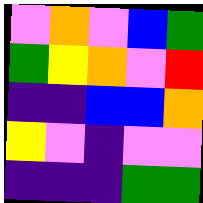[["violet", "orange", "violet", "blue", "green"], ["green", "yellow", "orange", "violet", "red"], ["indigo", "indigo", "blue", "blue", "orange"], ["yellow", "violet", "indigo", "violet", "violet"], ["indigo", "indigo", "indigo", "green", "green"]]